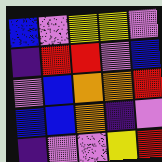[["blue", "violet", "yellow", "yellow", "violet"], ["indigo", "red", "red", "violet", "blue"], ["violet", "blue", "orange", "orange", "red"], ["blue", "blue", "orange", "indigo", "violet"], ["indigo", "violet", "violet", "yellow", "red"]]